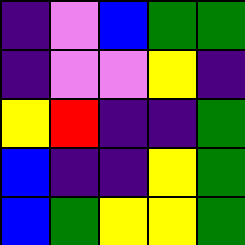[["indigo", "violet", "blue", "green", "green"], ["indigo", "violet", "violet", "yellow", "indigo"], ["yellow", "red", "indigo", "indigo", "green"], ["blue", "indigo", "indigo", "yellow", "green"], ["blue", "green", "yellow", "yellow", "green"]]